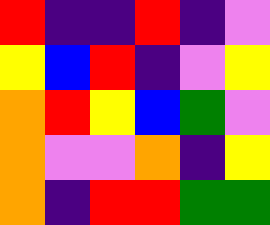[["red", "indigo", "indigo", "red", "indigo", "violet"], ["yellow", "blue", "red", "indigo", "violet", "yellow"], ["orange", "red", "yellow", "blue", "green", "violet"], ["orange", "violet", "violet", "orange", "indigo", "yellow"], ["orange", "indigo", "red", "red", "green", "green"]]